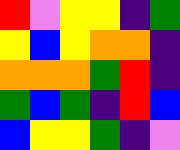[["red", "violet", "yellow", "yellow", "indigo", "green"], ["yellow", "blue", "yellow", "orange", "orange", "indigo"], ["orange", "orange", "orange", "green", "red", "indigo"], ["green", "blue", "green", "indigo", "red", "blue"], ["blue", "yellow", "yellow", "green", "indigo", "violet"]]